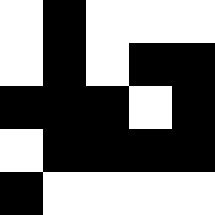[["white", "black", "white", "white", "white"], ["white", "black", "white", "black", "black"], ["black", "black", "black", "white", "black"], ["white", "black", "black", "black", "black"], ["black", "white", "white", "white", "white"]]